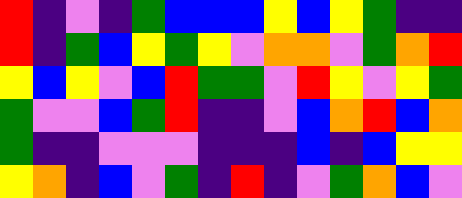[["red", "indigo", "violet", "indigo", "green", "blue", "blue", "blue", "yellow", "blue", "yellow", "green", "indigo", "indigo"], ["red", "indigo", "green", "blue", "yellow", "green", "yellow", "violet", "orange", "orange", "violet", "green", "orange", "red"], ["yellow", "blue", "yellow", "violet", "blue", "red", "green", "green", "violet", "red", "yellow", "violet", "yellow", "green"], ["green", "violet", "violet", "blue", "green", "red", "indigo", "indigo", "violet", "blue", "orange", "red", "blue", "orange"], ["green", "indigo", "indigo", "violet", "violet", "violet", "indigo", "indigo", "indigo", "blue", "indigo", "blue", "yellow", "yellow"], ["yellow", "orange", "indigo", "blue", "violet", "green", "indigo", "red", "indigo", "violet", "green", "orange", "blue", "violet"]]